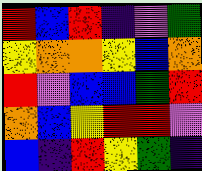[["red", "blue", "red", "indigo", "violet", "green"], ["yellow", "orange", "orange", "yellow", "blue", "orange"], ["red", "violet", "blue", "blue", "green", "red"], ["orange", "blue", "yellow", "red", "red", "violet"], ["blue", "indigo", "red", "yellow", "green", "indigo"]]